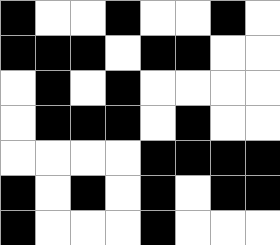[["black", "white", "white", "black", "white", "white", "black", "white"], ["black", "black", "black", "white", "black", "black", "white", "white"], ["white", "black", "white", "black", "white", "white", "white", "white"], ["white", "black", "black", "black", "white", "black", "white", "white"], ["white", "white", "white", "white", "black", "black", "black", "black"], ["black", "white", "black", "white", "black", "white", "black", "black"], ["black", "white", "white", "white", "black", "white", "white", "white"]]